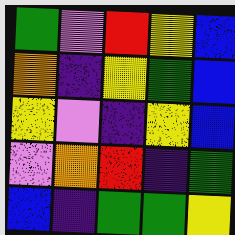[["green", "violet", "red", "yellow", "blue"], ["orange", "indigo", "yellow", "green", "blue"], ["yellow", "violet", "indigo", "yellow", "blue"], ["violet", "orange", "red", "indigo", "green"], ["blue", "indigo", "green", "green", "yellow"]]